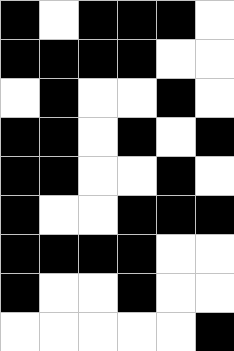[["black", "white", "black", "black", "black", "white"], ["black", "black", "black", "black", "white", "white"], ["white", "black", "white", "white", "black", "white"], ["black", "black", "white", "black", "white", "black"], ["black", "black", "white", "white", "black", "white"], ["black", "white", "white", "black", "black", "black"], ["black", "black", "black", "black", "white", "white"], ["black", "white", "white", "black", "white", "white"], ["white", "white", "white", "white", "white", "black"]]